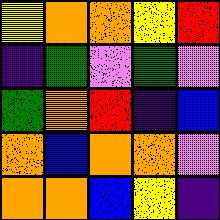[["yellow", "orange", "orange", "yellow", "red"], ["indigo", "green", "violet", "green", "violet"], ["green", "orange", "red", "indigo", "blue"], ["orange", "blue", "orange", "orange", "violet"], ["orange", "orange", "blue", "yellow", "indigo"]]